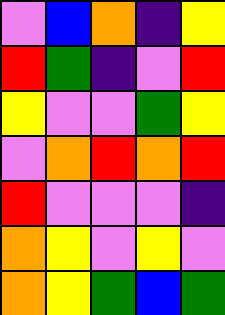[["violet", "blue", "orange", "indigo", "yellow"], ["red", "green", "indigo", "violet", "red"], ["yellow", "violet", "violet", "green", "yellow"], ["violet", "orange", "red", "orange", "red"], ["red", "violet", "violet", "violet", "indigo"], ["orange", "yellow", "violet", "yellow", "violet"], ["orange", "yellow", "green", "blue", "green"]]